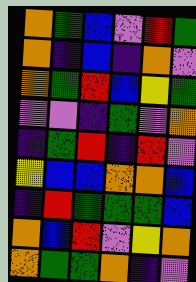[["orange", "green", "blue", "violet", "red", "green"], ["orange", "indigo", "blue", "indigo", "orange", "violet"], ["orange", "green", "red", "blue", "yellow", "green"], ["violet", "violet", "indigo", "green", "violet", "orange"], ["indigo", "green", "red", "indigo", "red", "violet"], ["yellow", "blue", "blue", "orange", "orange", "blue"], ["indigo", "red", "green", "green", "green", "blue"], ["orange", "blue", "red", "violet", "yellow", "orange"], ["orange", "green", "green", "orange", "indigo", "violet"]]